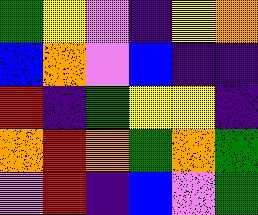[["green", "yellow", "violet", "indigo", "yellow", "orange"], ["blue", "orange", "violet", "blue", "indigo", "indigo"], ["red", "indigo", "green", "yellow", "yellow", "indigo"], ["orange", "red", "orange", "green", "orange", "green"], ["violet", "red", "indigo", "blue", "violet", "green"]]